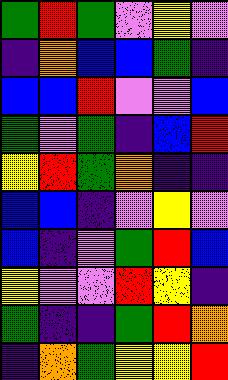[["green", "red", "green", "violet", "yellow", "violet"], ["indigo", "orange", "blue", "blue", "green", "indigo"], ["blue", "blue", "red", "violet", "violet", "blue"], ["green", "violet", "green", "indigo", "blue", "red"], ["yellow", "red", "green", "orange", "indigo", "indigo"], ["blue", "blue", "indigo", "violet", "yellow", "violet"], ["blue", "indigo", "violet", "green", "red", "blue"], ["yellow", "violet", "violet", "red", "yellow", "indigo"], ["green", "indigo", "indigo", "green", "red", "orange"], ["indigo", "orange", "green", "yellow", "yellow", "red"]]